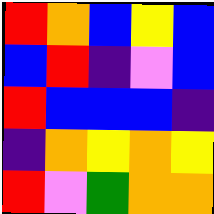[["red", "orange", "blue", "yellow", "blue"], ["blue", "red", "indigo", "violet", "blue"], ["red", "blue", "blue", "blue", "indigo"], ["indigo", "orange", "yellow", "orange", "yellow"], ["red", "violet", "green", "orange", "orange"]]